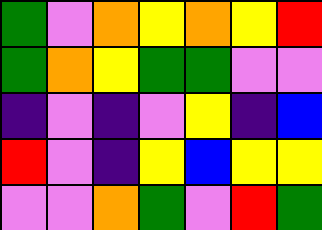[["green", "violet", "orange", "yellow", "orange", "yellow", "red"], ["green", "orange", "yellow", "green", "green", "violet", "violet"], ["indigo", "violet", "indigo", "violet", "yellow", "indigo", "blue"], ["red", "violet", "indigo", "yellow", "blue", "yellow", "yellow"], ["violet", "violet", "orange", "green", "violet", "red", "green"]]